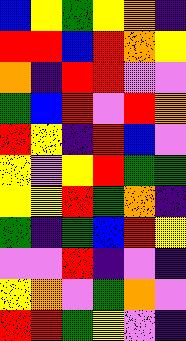[["blue", "yellow", "green", "yellow", "orange", "indigo"], ["red", "red", "blue", "red", "orange", "yellow"], ["orange", "indigo", "red", "red", "violet", "violet"], ["green", "blue", "red", "violet", "red", "orange"], ["red", "yellow", "indigo", "red", "blue", "violet"], ["yellow", "violet", "yellow", "red", "green", "green"], ["yellow", "yellow", "red", "green", "orange", "indigo"], ["green", "indigo", "green", "blue", "red", "yellow"], ["violet", "violet", "red", "indigo", "violet", "indigo"], ["yellow", "orange", "violet", "green", "orange", "violet"], ["red", "red", "green", "yellow", "violet", "indigo"]]